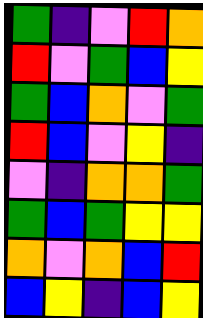[["green", "indigo", "violet", "red", "orange"], ["red", "violet", "green", "blue", "yellow"], ["green", "blue", "orange", "violet", "green"], ["red", "blue", "violet", "yellow", "indigo"], ["violet", "indigo", "orange", "orange", "green"], ["green", "blue", "green", "yellow", "yellow"], ["orange", "violet", "orange", "blue", "red"], ["blue", "yellow", "indigo", "blue", "yellow"]]